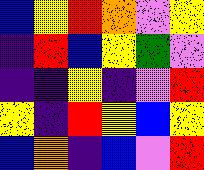[["blue", "yellow", "red", "orange", "violet", "yellow"], ["indigo", "red", "blue", "yellow", "green", "violet"], ["indigo", "indigo", "yellow", "indigo", "violet", "red"], ["yellow", "indigo", "red", "yellow", "blue", "yellow"], ["blue", "orange", "indigo", "blue", "violet", "red"]]